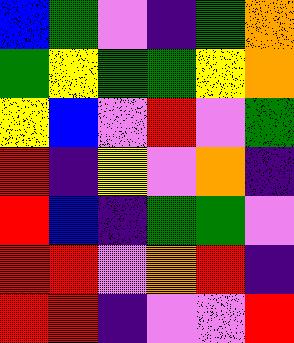[["blue", "green", "violet", "indigo", "green", "orange"], ["green", "yellow", "green", "green", "yellow", "orange"], ["yellow", "blue", "violet", "red", "violet", "green"], ["red", "indigo", "yellow", "violet", "orange", "indigo"], ["red", "blue", "indigo", "green", "green", "violet"], ["red", "red", "violet", "orange", "red", "indigo"], ["red", "red", "indigo", "violet", "violet", "red"]]